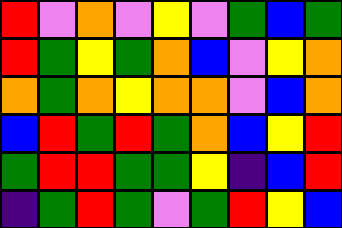[["red", "violet", "orange", "violet", "yellow", "violet", "green", "blue", "green"], ["red", "green", "yellow", "green", "orange", "blue", "violet", "yellow", "orange"], ["orange", "green", "orange", "yellow", "orange", "orange", "violet", "blue", "orange"], ["blue", "red", "green", "red", "green", "orange", "blue", "yellow", "red"], ["green", "red", "red", "green", "green", "yellow", "indigo", "blue", "red"], ["indigo", "green", "red", "green", "violet", "green", "red", "yellow", "blue"]]